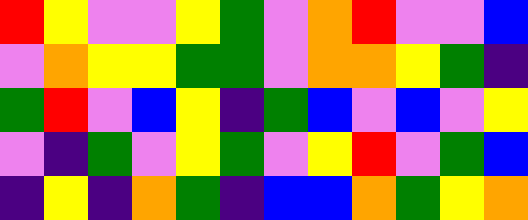[["red", "yellow", "violet", "violet", "yellow", "green", "violet", "orange", "red", "violet", "violet", "blue"], ["violet", "orange", "yellow", "yellow", "green", "green", "violet", "orange", "orange", "yellow", "green", "indigo"], ["green", "red", "violet", "blue", "yellow", "indigo", "green", "blue", "violet", "blue", "violet", "yellow"], ["violet", "indigo", "green", "violet", "yellow", "green", "violet", "yellow", "red", "violet", "green", "blue"], ["indigo", "yellow", "indigo", "orange", "green", "indigo", "blue", "blue", "orange", "green", "yellow", "orange"]]